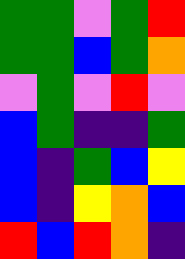[["green", "green", "violet", "green", "red"], ["green", "green", "blue", "green", "orange"], ["violet", "green", "violet", "red", "violet"], ["blue", "green", "indigo", "indigo", "green"], ["blue", "indigo", "green", "blue", "yellow"], ["blue", "indigo", "yellow", "orange", "blue"], ["red", "blue", "red", "orange", "indigo"]]